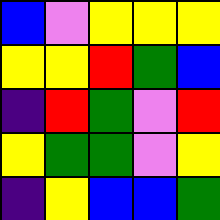[["blue", "violet", "yellow", "yellow", "yellow"], ["yellow", "yellow", "red", "green", "blue"], ["indigo", "red", "green", "violet", "red"], ["yellow", "green", "green", "violet", "yellow"], ["indigo", "yellow", "blue", "blue", "green"]]